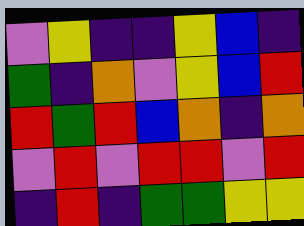[["violet", "yellow", "indigo", "indigo", "yellow", "blue", "indigo"], ["green", "indigo", "orange", "violet", "yellow", "blue", "red"], ["red", "green", "red", "blue", "orange", "indigo", "orange"], ["violet", "red", "violet", "red", "red", "violet", "red"], ["indigo", "red", "indigo", "green", "green", "yellow", "yellow"]]